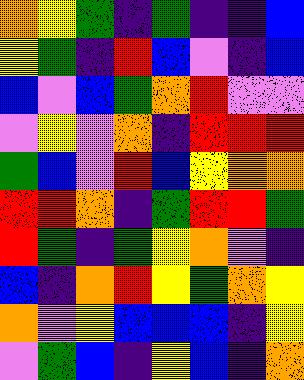[["orange", "yellow", "green", "indigo", "green", "indigo", "indigo", "blue"], ["yellow", "green", "indigo", "red", "blue", "violet", "indigo", "blue"], ["blue", "violet", "blue", "green", "orange", "red", "violet", "violet"], ["violet", "yellow", "violet", "orange", "indigo", "red", "red", "red"], ["green", "blue", "violet", "red", "blue", "yellow", "orange", "orange"], ["red", "red", "orange", "indigo", "green", "red", "red", "green"], ["red", "green", "indigo", "green", "yellow", "orange", "violet", "indigo"], ["blue", "indigo", "orange", "red", "yellow", "green", "orange", "yellow"], ["orange", "violet", "yellow", "blue", "blue", "blue", "indigo", "yellow"], ["violet", "green", "blue", "indigo", "yellow", "blue", "indigo", "orange"]]